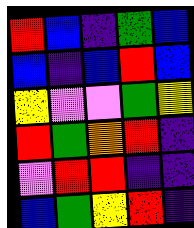[["red", "blue", "indigo", "green", "blue"], ["blue", "indigo", "blue", "red", "blue"], ["yellow", "violet", "violet", "green", "yellow"], ["red", "green", "orange", "red", "indigo"], ["violet", "red", "red", "indigo", "indigo"], ["blue", "green", "yellow", "red", "indigo"]]